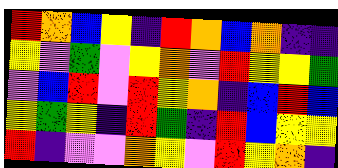[["red", "orange", "blue", "yellow", "indigo", "red", "orange", "blue", "orange", "indigo", "indigo"], ["yellow", "violet", "green", "violet", "yellow", "orange", "violet", "red", "yellow", "yellow", "green"], ["violet", "blue", "red", "violet", "red", "yellow", "orange", "indigo", "blue", "red", "blue"], ["yellow", "green", "yellow", "indigo", "red", "green", "indigo", "red", "blue", "yellow", "yellow"], ["red", "indigo", "violet", "violet", "orange", "yellow", "violet", "red", "yellow", "orange", "indigo"]]